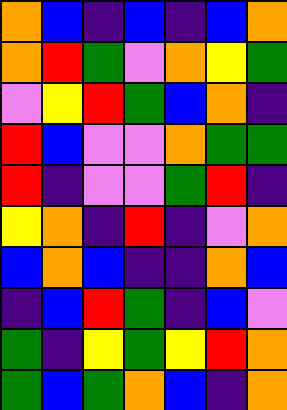[["orange", "blue", "indigo", "blue", "indigo", "blue", "orange"], ["orange", "red", "green", "violet", "orange", "yellow", "green"], ["violet", "yellow", "red", "green", "blue", "orange", "indigo"], ["red", "blue", "violet", "violet", "orange", "green", "green"], ["red", "indigo", "violet", "violet", "green", "red", "indigo"], ["yellow", "orange", "indigo", "red", "indigo", "violet", "orange"], ["blue", "orange", "blue", "indigo", "indigo", "orange", "blue"], ["indigo", "blue", "red", "green", "indigo", "blue", "violet"], ["green", "indigo", "yellow", "green", "yellow", "red", "orange"], ["green", "blue", "green", "orange", "blue", "indigo", "orange"]]